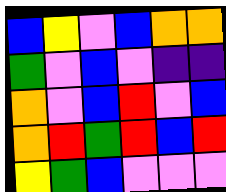[["blue", "yellow", "violet", "blue", "orange", "orange"], ["green", "violet", "blue", "violet", "indigo", "indigo"], ["orange", "violet", "blue", "red", "violet", "blue"], ["orange", "red", "green", "red", "blue", "red"], ["yellow", "green", "blue", "violet", "violet", "violet"]]